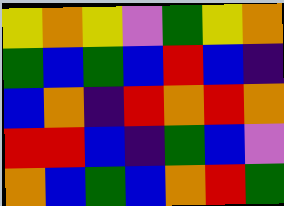[["yellow", "orange", "yellow", "violet", "green", "yellow", "orange"], ["green", "blue", "green", "blue", "red", "blue", "indigo"], ["blue", "orange", "indigo", "red", "orange", "red", "orange"], ["red", "red", "blue", "indigo", "green", "blue", "violet"], ["orange", "blue", "green", "blue", "orange", "red", "green"]]